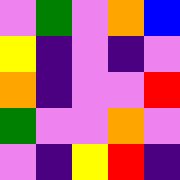[["violet", "green", "violet", "orange", "blue"], ["yellow", "indigo", "violet", "indigo", "violet"], ["orange", "indigo", "violet", "violet", "red"], ["green", "violet", "violet", "orange", "violet"], ["violet", "indigo", "yellow", "red", "indigo"]]